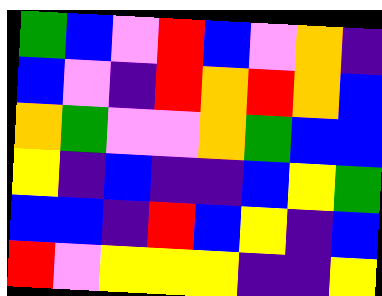[["green", "blue", "violet", "red", "blue", "violet", "orange", "indigo"], ["blue", "violet", "indigo", "red", "orange", "red", "orange", "blue"], ["orange", "green", "violet", "violet", "orange", "green", "blue", "blue"], ["yellow", "indigo", "blue", "indigo", "indigo", "blue", "yellow", "green"], ["blue", "blue", "indigo", "red", "blue", "yellow", "indigo", "blue"], ["red", "violet", "yellow", "yellow", "yellow", "indigo", "indigo", "yellow"]]